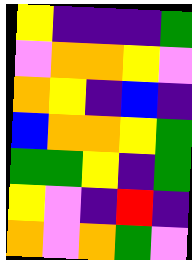[["yellow", "indigo", "indigo", "indigo", "green"], ["violet", "orange", "orange", "yellow", "violet"], ["orange", "yellow", "indigo", "blue", "indigo"], ["blue", "orange", "orange", "yellow", "green"], ["green", "green", "yellow", "indigo", "green"], ["yellow", "violet", "indigo", "red", "indigo"], ["orange", "violet", "orange", "green", "violet"]]